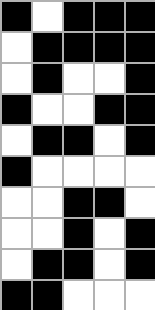[["black", "white", "black", "black", "black"], ["white", "black", "black", "black", "black"], ["white", "black", "white", "white", "black"], ["black", "white", "white", "black", "black"], ["white", "black", "black", "white", "black"], ["black", "white", "white", "white", "white"], ["white", "white", "black", "black", "white"], ["white", "white", "black", "white", "black"], ["white", "black", "black", "white", "black"], ["black", "black", "white", "white", "white"]]